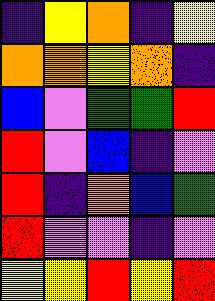[["indigo", "yellow", "orange", "indigo", "yellow"], ["orange", "orange", "yellow", "orange", "indigo"], ["blue", "violet", "green", "green", "red"], ["red", "violet", "blue", "indigo", "violet"], ["red", "indigo", "orange", "blue", "green"], ["red", "violet", "violet", "indigo", "violet"], ["yellow", "yellow", "red", "yellow", "red"]]